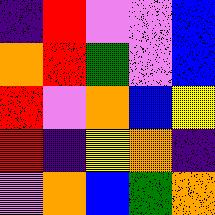[["indigo", "red", "violet", "violet", "blue"], ["orange", "red", "green", "violet", "blue"], ["red", "violet", "orange", "blue", "yellow"], ["red", "indigo", "yellow", "orange", "indigo"], ["violet", "orange", "blue", "green", "orange"]]